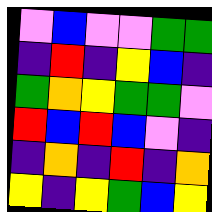[["violet", "blue", "violet", "violet", "green", "green"], ["indigo", "red", "indigo", "yellow", "blue", "indigo"], ["green", "orange", "yellow", "green", "green", "violet"], ["red", "blue", "red", "blue", "violet", "indigo"], ["indigo", "orange", "indigo", "red", "indigo", "orange"], ["yellow", "indigo", "yellow", "green", "blue", "yellow"]]